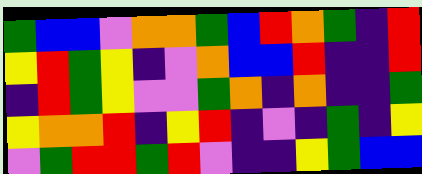[["green", "blue", "blue", "violet", "orange", "orange", "green", "blue", "red", "orange", "green", "indigo", "red"], ["yellow", "red", "green", "yellow", "indigo", "violet", "orange", "blue", "blue", "red", "indigo", "indigo", "red"], ["indigo", "red", "green", "yellow", "violet", "violet", "green", "orange", "indigo", "orange", "indigo", "indigo", "green"], ["yellow", "orange", "orange", "red", "indigo", "yellow", "red", "indigo", "violet", "indigo", "green", "indigo", "yellow"], ["violet", "green", "red", "red", "green", "red", "violet", "indigo", "indigo", "yellow", "green", "blue", "blue"]]